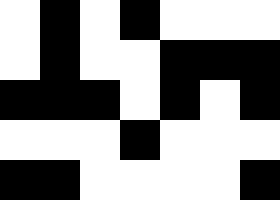[["white", "black", "white", "black", "white", "white", "white"], ["white", "black", "white", "white", "black", "black", "black"], ["black", "black", "black", "white", "black", "white", "black"], ["white", "white", "white", "black", "white", "white", "white"], ["black", "black", "white", "white", "white", "white", "black"]]